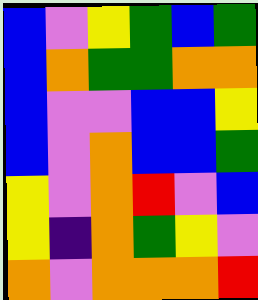[["blue", "violet", "yellow", "green", "blue", "green"], ["blue", "orange", "green", "green", "orange", "orange"], ["blue", "violet", "violet", "blue", "blue", "yellow"], ["blue", "violet", "orange", "blue", "blue", "green"], ["yellow", "violet", "orange", "red", "violet", "blue"], ["yellow", "indigo", "orange", "green", "yellow", "violet"], ["orange", "violet", "orange", "orange", "orange", "red"]]